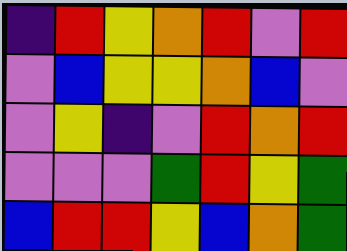[["indigo", "red", "yellow", "orange", "red", "violet", "red"], ["violet", "blue", "yellow", "yellow", "orange", "blue", "violet"], ["violet", "yellow", "indigo", "violet", "red", "orange", "red"], ["violet", "violet", "violet", "green", "red", "yellow", "green"], ["blue", "red", "red", "yellow", "blue", "orange", "green"]]